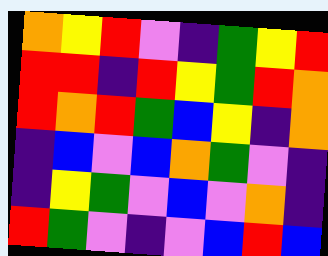[["orange", "yellow", "red", "violet", "indigo", "green", "yellow", "red"], ["red", "red", "indigo", "red", "yellow", "green", "red", "orange"], ["red", "orange", "red", "green", "blue", "yellow", "indigo", "orange"], ["indigo", "blue", "violet", "blue", "orange", "green", "violet", "indigo"], ["indigo", "yellow", "green", "violet", "blue", "violet", "orange", "indigo"], ["red", "green", "violet", "indigo", "violet", "blue", "red", "blue"]]